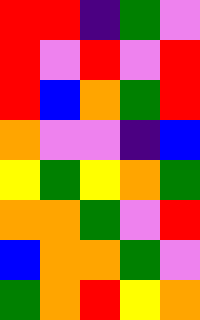[["red", "red", "indigo", "green", "violet"], ["red", "violet", "red", "violet", "red"], ["red", "blue", "orange", "green", "red"], ["orange", "violet", "violet", "indigo", "blue"], ["yellow", "green", "yellow", "orange", "green"], ["orange", "orange", "green", "violet", "red"], ["blue", "orange", "orange", "green", "violet"], ["green", "orange", "red", "yellow", "orange"]]